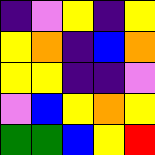[["indigo", "violet", "yellow", "indigo", "yellow"], ["yellow", "orange", "indigo", "blue", "orange"], ["yellow", "yellow", "indigo", "indigo", "violet"], ["violet", "blue", "yellow", "orange", "yellow"], ["green", "green", "blue", "yellow", "red"]]